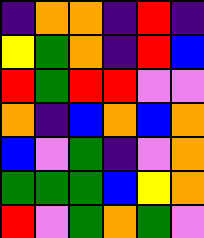[["indigo", "orange", "orange", "indigo", "red", "indigo"], ["yellow", "green", "orange", "indigo", "red", "blue"], ["red", "green", "red", "red", "violet", "violet"], ["orange", "indigo", "blue", "orange", "blue", "orange"], ["blue", "violet", "green", "indigo", "violet", "orange"], ["green", "green", "green", "blue", "yellow", "orange"], ["red", "violet", "green", "orange", "green", "violet"]]